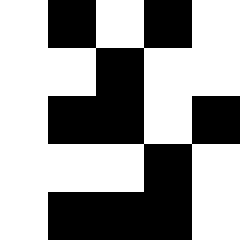[["white", "black", "white", "black", "white"], ["white", "white", "black", "white", "white"], ["white", "black", "black", "white", "black"], ["white", "white", "white", "black", "white"], ["white", "black", "black", "black", "white"]]